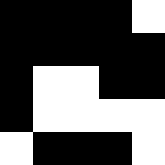[["black", "black", "black", "black", "white"], ["black", "black", "black", "black", "black"], ["black", "white", "white", "black", "black"], ["black", "white", "white", "white", "white"], ["white", "black", "black", "black", "white"]]